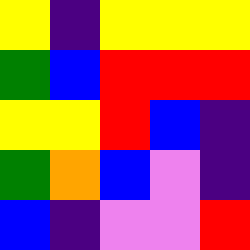[["yellow", "indigo", "yellow", "yellow", "yellow"], ["green", "blue", "red", "red", "red"], ["yellow", "yellow", "red", "blue", "indigo"], ["green", "orange", "blue", "violet", "indigo"], ["blue", "indigo", "violet", "violet", "red"]]